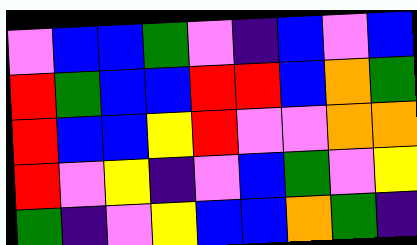[["violet", "blue", "blue", "green", "violet", "indigo", "blue", "violet", "blue"], ["red", "green", "blue", "blue", "red", "red", "blue", "orange", "green"], ["red", "blue", "blue", "yellow", "red", "violet", "violet", "orange", "orange"], ["red", "violet", "yellow", "indigo", "violet", "blue", "green", "violet", "yellow"], ["green", "indigo", "violet", "yellow", "blue", "blue", "orange", "green", "indigo"]]